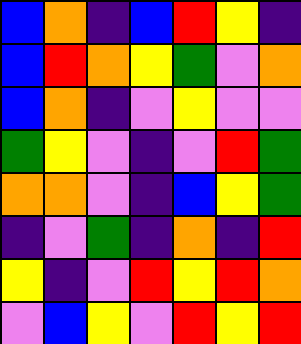[["blue", "orange", "indigo", "blue", "red", "yellow", "indigo"], ["blue", "red", "orange", "yellow", "green", "violet", "orange"], ["blue", "orange", "indigo", "violet", "yellow", "violet", "violet"], ["green", "yellow", "violet", "indigo", "violet", "red", "green"], ["orange", "orange", "violet", "indigo", "blue", "yellow", "green"], ["indigo", "violet", "green", "indigo", "orange", "indigo", "red"], ["yellow", "indigo", "violet", "red", "yellow", "red", "orange"], ["violet", "blue", "yellow", "violet", "red", "yellow", "red"]]